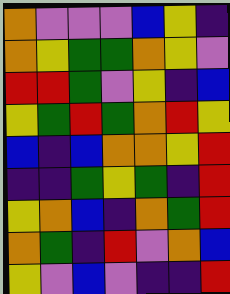[["orange", "violet", "violet", "violet", "blue", "yellow", "indigo"], ["orange", "yellow", "green", "green", "orange", "yellow", "violet"], ["red", "red", "green", "violet", "yellow", "indigo", "blue"], ["yellow", "green", "red", "green", "orange", "red", "yellow"], ["blue", "indigo", "blue", "orange", "orange", "yellow", "red"], ["indigo", "indigo", "green", "yellow", "green", "indigo", "red"], ["yellow", "orange", "blue", "indigo", "orange", "green", "red"], ["orange", "green", "indigo", "red", "violet", "orange", "blue"], ["yellow", "violet", "blue", "violet", "indigo", "indigo", "red"]]